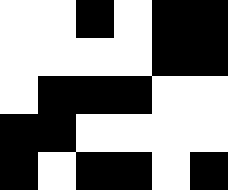[["white", "white", "black", "white", "black", "black"], ["white", "white", "white", "white", "black", "black"], ["white", "black", "black", "black", "white", "white"], ["black", "black", "white", "white", "white", "white"], ["black", "white", "black", "black", "white", "black"]]